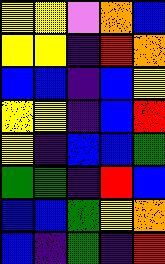[["yellow", "yellow", "violet", "orange", "blue"], ["yellow", "yellow", "indigo", "red", "orange"], ["blue", "blue", "indigo", "blue", "yellow"], ["yellow", "yellow", "indigo", "blue", "red"], ["yellow", "indigo", "blue", "blue", "green"], ["green", "green", "indigo", "red", "blue"], ["blue", "blue", "green", "yellow", "orange"], ["blue", "indigo", "green", "indigo", "red"]]